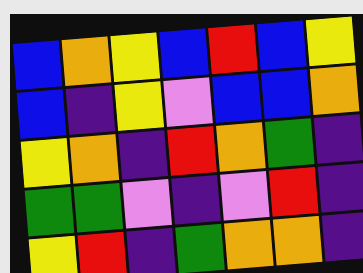[["blue", "orange", "yellow", "blue", "red", "blue", "yellow"], ["blue", "indigo", "yellow", "violet", "blue", "blue", "orange"], ["yellow", "orange", "indigo", "red", "orange", "green", "indigo"], ["green", "green", "violet", "indigo", "violet", "red", "indigo"], ["yellow", "red", "indigo", "green", "orange", "orange", "indigo"]]